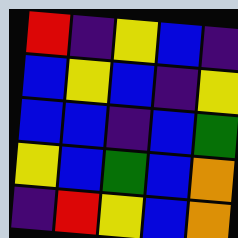[["red", "indigo", "yellow", "blue", "indigo"], ["blue", "yellow", "blue", "indigo", "yellow"], ["blue", "blue", "indigo", "blue", "green"], ["yellow", "blue", "green", "blue", "orange"], ["indigo", "red", "yellow", "blue", "orange"]]